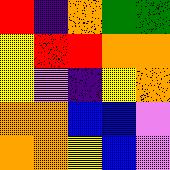[["red", "indigo", "orange", "green", "green"], ["yellow", "red", "red", "orange", "orange"], ["yellow", "violet", "indigo", "yellow", "orange"], ["orange", "orange", "blue", "blue", "violet"], ["orange", "orange", "yellow", "blue", "violet"]]